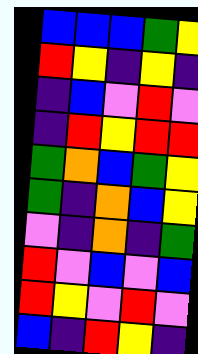[["blue", "blue", "blue", "green", "yellow"], ["red", "yellow", "indigo", "yellow", "indigo"], ["indigo", "blue", "violet", "red", "violet"], ["indigo", "red", "yellow", "red", "red"], ["green", "orange", "blue", "green", "yellow"], ["green", "indigo", "orange", "blue", "yellow"], ["violet", "indigo", "orange", "indigo", "green"], ["red", "violet", "blue", "violet", "blue"], ["red", "yellow", "violet", "red", "violet"], ["blue", "indigo", "red", "yellow", "indigo"]]